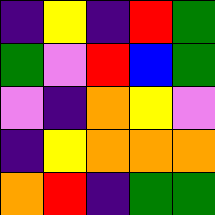[["indigo", "yellow", "indigo", "red", "green"], ["green", "violet", "red", "blue", "green"], ["violet", "indigo", "orange", "yellow", "violet"], ["indigo", "yellow", "orange", "orange", "orange"], ["orange", "red", "indigo", "green", "green"]]